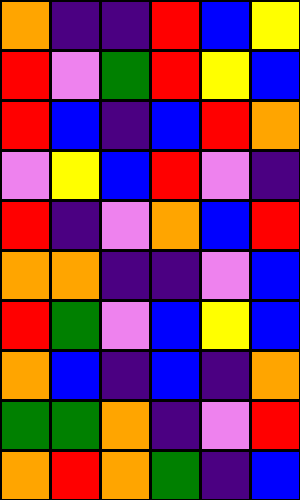[["orange", "indigo", "indigo", "red", "blue", "yellow"], ["red", "violet", "green", "red", "yellow", "blue"], ["red", "blue", "indigo", "blue", "red", "orange"], ["violet", "yellow", "blue", "red", "violet", "indigo"], ["red", "indigo", "violet", "orange", "blue", "red"], ["orange", "orange", "indigo", "indigo", "violet", "blue"], ["red", "green", "violet", "blue", "yellow", "blue"], ["orange", "blue", "indigo", "blue", "indigo", "orange"], ["green", "green", "orange", "indigo", "violet", "red"], ["orange", "red", "orange", "green", "indigo", "blue"]]